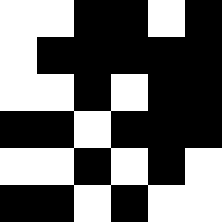[["white", "white", "black", "black", "white", "black"], ["white", "black", "black", "black", "black", "black"], ["white", "white", "black", "white", "black", "black"], ["black", "black", "white", "black", "black", "black"], ["white", "white", "black", "white", "black", "white"], ["black", "black", "white", "black", "white", "white"]]